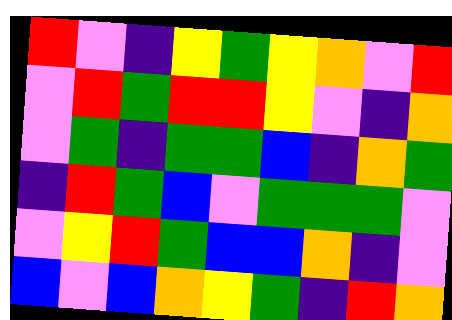[["red", "violet", "indigo", "yellow", "green", "yellow", "orange", "violet", "red"], ["violet", "red", "green", "red", "red", "yellow", "violet", "indigo", "orange"], ["violet", "green", "indigo", "green", "green", "blue", "indigo", "orange", "green"], ["indigo", "red", "green", "blue", "violet", "green", "green", "green", "violet"], ["violet", "yellow", "red", "green", "blue", "blue", "orange", "indigo", "violet"], ["blue", "violet", "blue", "orange", "yellow", "green", "indigo", "red", "orange"]]